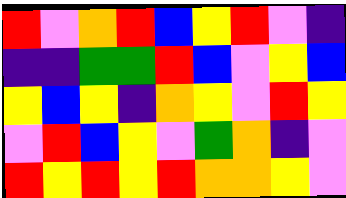[["red", "violet", "orange", "red", "blue", "yellow", "red", "violet", "indigo"], ["indigo", "indigo", "green", "green", "red", "blue", "violet", "yellow", "blue"], ["yellow", "blue", "yellow", "indigo", "orange", "yellow", "violet", "red", "yellow"], ["violet", "red", "blue", "yellow", "violet", "green", "orange", "indigo", "violet"], ["red", "yellow", "red", "yellow", "red", "orange", "orange", "yellow", "violet"]]